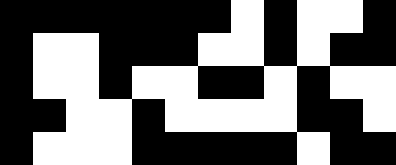[["black", "black", "black", "black", "black", "black", "black", "white", "black", "white", "white", "black"], ["black", "white", "white", "black", "black", "black", "white", "white", "black", "white", "black", "black"], ["black", "white", "white", "black", "white", "white", "black", "black", "white", "black", "white", "white"], ["black", "black", "white", "white", "black", "white", "white", "white", "white", "black", "black", "white"], ["black", "white", "white", "white", "black", "black", "black", "black", "black", "white", "black", "black"]]